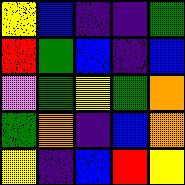[["yellow", "blue", "indigo", "indigo", "green"], ["red", "green", "blue", "indigo", "blue"], ["violet", "green", "yellow", "green", "orange"], ["green", "orange", "indigo", "blue", "orange"], ["yellow", "indigo", "blue", "red", "yellow"]]